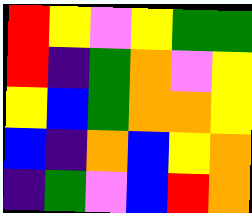[["red", "yellow", "violet", "yellow", "green", "green"], ["red", "indigo", "green", "orange", "violet", "yellow"], ["yellow", "blue", "green", "orange", "orange", "yellow"], ["blue", "indigo", "orange", "blue", "yellow", "orange"], ["indigo", "green", "violet", "blue", "red", "orange"]]